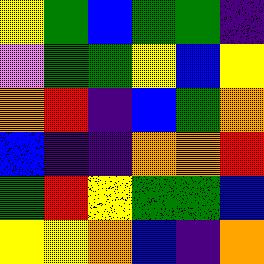[["yellow", "green", "blue", "green", "green", "indigo"], ["violet", "green", "green", "yellow", "blue", "yellow"], ["orange", "red", "indigo", "blue", "green", "orange"], ["blue", "indigo", "indigo", "orange", "orange", "red"], ["green", "red", "yellow", "green", "green", "blue"], ["yellow", "yellow", "orange", "blue", "indigo", "orange"]]